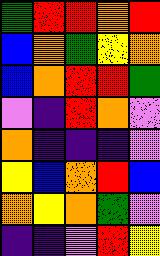[["green", "red", "red", "orange", "red"], ["blue", "orange", "green", "yellow", "orange"], ["blue", "orange", "red", "red", "green"], ["violet", "indigo", "red", "orange", "violet"], ["orange", "indigo", "indigo", "indigo", "violet"], ["yellow", "blue", "orange", "red", "blue"], ["orange", "yellow", "orange", "green", "violet"], ["indigo", "indigo", "violet", "red", "yellow"]]